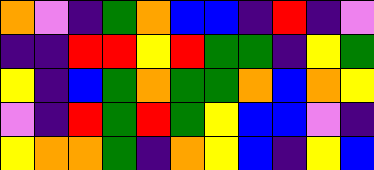[["orange", "violet", "indigo", "green", "orange", "blue", "blue", "indigo", "red", "indigo", "violet"], ["indigo", "indigo", "red", "red", "yellow", "red", "green", "green", "indigo", "yellow", "green"], ["yellow", "indigo", "blue", "green", "orange", "green", "green", "orange", "blue", "orange", "yellow"], ["violet", "indigo", "red", "green", "red", "green", "yellow", "blue", "blue", "violet", "indigo"], ["yellow", "orange", "orange", "green", "indigo", "orange", "yellow", "blue", "indigo", "yellow", "blue"]]